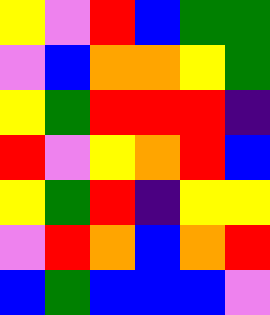[["yellow", "violet", "red", "blue", "green", "green"], ["violet", "blue", "orange", "orange", "yellow", "green"], ["yellow", "green", "red", "red", "red", "indigo"], ["red", "violet", "yellow", "orange", "red", "blue"], ["yellow", "green", "red", "indigo", "yellow", "yellow"], ["violet", "red", "orange", "blue", "orange", "red"], ["blue", "green", "blue", "blue", "blue", "violet"]]